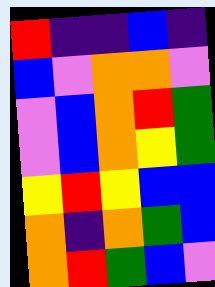[["red", "indigo", "indigo", "blue", "indigo"], ["blue", "violet", "orange", "orange", "violet"], ["violet", "blue", "orange", "red", "green"], ["violet", "blue", "orange", "yellow", "green"], ["yellow", "red", "yellow", "blue", "blue"], ["orange", "indigo", "orange", "green", "blue"], ["orange", "red", "green", "blue", "violet"]]